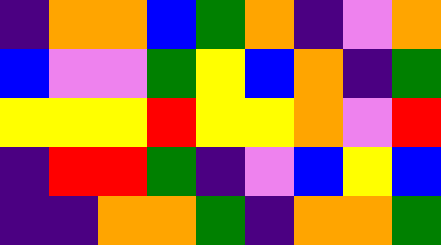[["indigo", "orange", "orange", "blue", "green", "orange", "indigo", "violet", "orange"], ["blue", "violet", "violet", "green", "yellow", "blue", "orange", "indigo", "green"], ["yellow", "yellow", "yellow", "red", "yellow", "yellow", "orange", "violet", "red"], ["indigo", "red", "red", "green", "indigo", "violet", "blue", "yellow", "blue"], ["indigo", "indigo", "orange", "orange", "green", "indigo", "orange", "orange", "green"]]